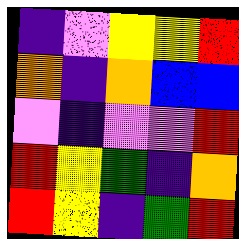[["indigo", "violet", "yellow", "yellow", "red"], ["orange", "indigo", "orange", "blue", "blue"], ["violet", "indigo", "violet", "violet", "red"], ["red", "yellow", "green", "indigo", "orange"], ["red", "yellow", "indigo", "green", "red"]]